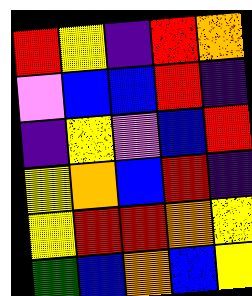[["red", "yellow", "indigo", "red", "orange"], ["violet", "blue", "blue", "red", "indigo"], ["indigo", "yellow", "violet", "blue", "red"], ["yellow", "orange", "blue", "red", "indigo"], ["yellow", "red", "red", "orange", "yellow"], ["green", "blue", "orange", "blue", "yellow"]]